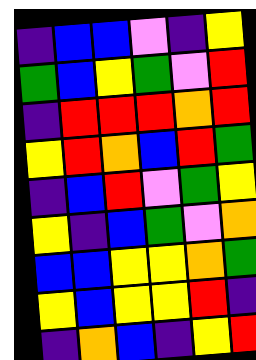[["indigo", "blue", "blue", "violet", "indigo", "yellow"], ["green", "blue", "yellow", "green", "violet", "red"], ["indigo", "red", "red", "red", "orange", "red"], ["yellow", "red", "orange", "blue", "red", "green"], ["indigo", "blue", "red", "violet", "green", "yellow"], ["yellow", "indigo", "blue", "green", "violet", "orange"], ["blue", "blue", "yellow", "yellow", "orange", "green"], ["yellow", "blue", "yellow", "yellow", "red", "indigo"], ["indigo", "orange", "blue", "indigo", "yellow", "red"]]